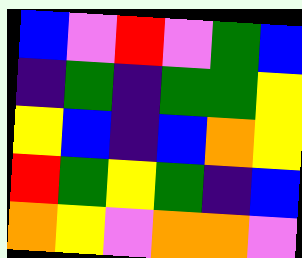[["blue", "violet", "red", "violet", "green", "blue"], ["indigo", "green", "indigo", "green", "green", "yellow"], ["yellow", "blue", "indigo", "blue", "orange", "yellow"], ["red", "green", "yellow", "green", "indigo", "blue"], ["orange", "yellow", "violet", "orange", "orange", "violet"]]